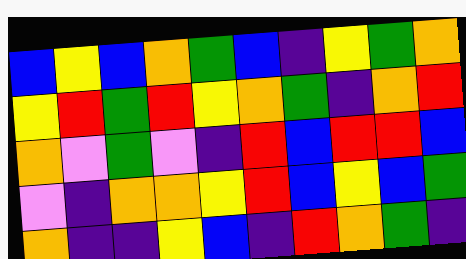[["blue", "yellow", "blue", "orange", "green", "blue", "indigo", "yellow", "green", "orange"], ["yellow", "red", "green", "red", "yellow", "orange", "green", "indigo", "orange", "red"], ["orange", "violet", "green", "violet", "indigo", "red", "blue", "red", "red", "blue"], ["violet", "indigo", "orange", "orange", "yellow", "red", "blue", "yellow", "blue", "green"], ["orange", "indigo", "indigo", "yellow", "blue", "indigo", "red", "orange", "green", "indigo"]]